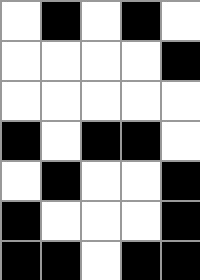[["white", "black", "white", "black", "white"], ["white", "white", "white", "white", "black"], ["white", "white", "white", "white", "white"], ["black", "white", "black", "black", "white"], ["white", "black", "white", "white", "black"], ["black", "white", "white", "white", "black"], ["black", "black", "white", "black", "black"]]